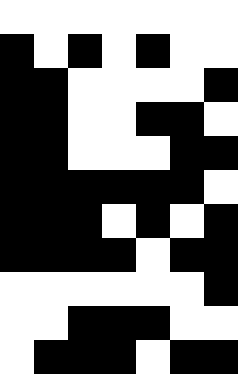[["white", "white", "white", "white", "white", "white", "white"], ["black", "white", "black", "white", "black", "white", "white"], ["black", "black", "white", "white", "white", "white", "black"], ["black", "black", "white", "white", "black", "black", "white"], ["black", "black", "white", "white", "white", "black", "black"], ["black", "black", "black", "black", "black", "black", "white"], ["black", "black", "black", "white", "black", "white", "black"], ["black", "black", "black", "black", "white", "black", "black"], ["white", "white", "white", "white", "white", "white", "black"], ["white", "white", "black", "black", "black", "white", "white"], ["white", "black", "black", "black", "white", "black", "black"]]